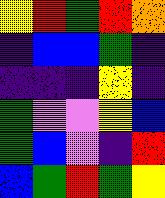[["yellow", "red", "green", "red", "orange"], ["indigo", "blue", "blue", "green", "indigo"], ["indigo", "indigo", "indigo", "yellow", "indigo"], ["green", "violet", "violet", "yellow", "blue"], ["green", "blue", "violet", "indigo", "red"], ["blue", "green", "red", "green", "yellow"]]